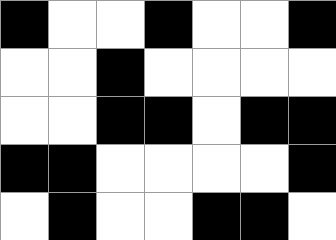[["black", "white", "white", "black", "white", "white", "black"], ["white", "white", "black", "white", "white", "white", "white"], ["white", "white", "black", "black", "white", "black", "black"], ["black", "black", "white", "white", "white", "white", "black"], ["white", "black", "white", "white", "black", "black", "white"]]